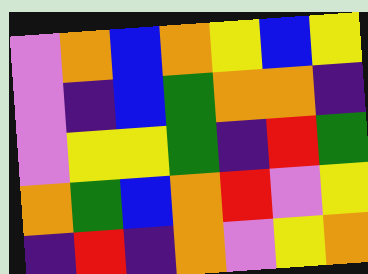[["violet", "orange", "blue", "orange", "yellow", "blue", "yellow"], ["violet", "indigo", "blue", "green", "orange", "orange", "indigo"], ["violet", "yellow", "yellow", "green", "indigo", "red", "green"], ["orange", "green", "blue", "orange", "red", "violet", "yellow"], ["indigo", "red", "indigo", "orange", "violet", "yellow", "orange"]]